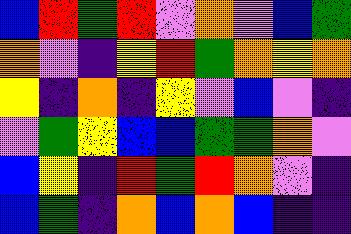[["blue", "red", "green", "red", "violet", "orange", "violet", "blue", "green"], ["orange", "violet", "indigo", "yellow", "red", "green", "orange", "yellow", "orange"], ["yellow", "indigo", "orange", "indigo", "yellow", "violet", "blue", "violet", "indigo"], ["violet", "green", "yellow", "blue", "blue", "green", "green", "orange", "violet"], ["blue", "yellow", "indigo", "red", "green", "red", "orange", "violet", "indigo"], ["blue", "green", "indigo", "orange", "blue", "orange", "blue", "indigo", "indigo"]]